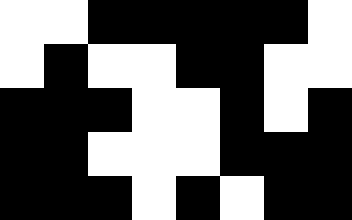[["white", "white", "black", "black", "black", "black", "black", "white"], ["white", "black", "white", "white", "black", "black", "white", "white"], ["black", "black", "black", "white", "white", "black", "white", "black"], ["black", "black", "white", "white", "white", "black", "black", "black"], ["black", "black", "black", "white", "black", "white", "black", "black"]]